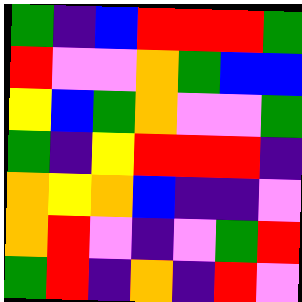[["green", "indigo", "blue", "red", "red", "red", "green"], ["red", "violet", "violet", "orange", "green", "blue", "blue"], ["yellow", "blue", "green", "orange", "violet", "violet", "green"], ["green", "indigo", "yellow", "red", "red", "red", "indigo"], ["orange", "yellow", "orange", "blue", "indigo", "indigo", "violet"], ["orange", "red", "violet", "indigo", "violet", "green", "red"], ["green", "red", "indigo", "orange", "indigo", "red", "violet"]]